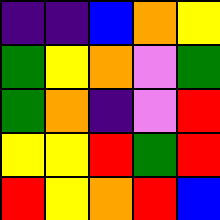[["indigo", "indigo", "blue", "orange", "yellow"], ["green", "yellow", "orange", "violet", "green"], ["green", "orange", "indigo", "violet", "red"], ["yellow", "yellow", "red", "green", "red"], ["red", "yellow", "orange", "red", "blue"]]